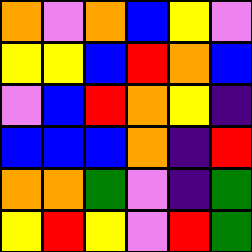[["orange", "violet", "orange", "blue", "yellow", "violet"], ["yellow", "yellow", "blue", "red", "orange", "blue"], ["violet", "blue", "red", "orange", "yellow", "indigo"], ["blue", "blue", "blue", "orange", "indigo", "red"], ["orange", "orange", "green", "violet", "indigo", "green"], ["yellow", "red", "yellow", "violet", "red", "green"]]